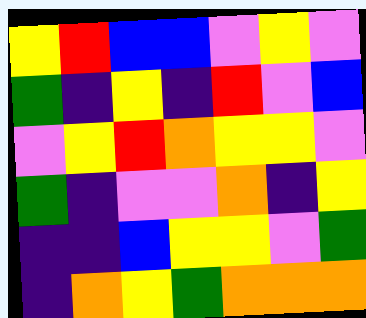[["yellow", "red", "blue", "blue", "violet", "yellow", "violet"], ["green", "indigo", "yellow", "indigo", "red", "violet", "blue"], ["violet", "yellow", "red", "orange", "yellow", "yellow", "violet"], ["green", "indigo", "violet", "violet", "orange", "indigo", "yellow"], ["indigo", "indigo", "blue", "yellow", "yellow", "violet", "green"], ["indigo", "orange", "yellow", "green", "orange", "orange", "orange"]]